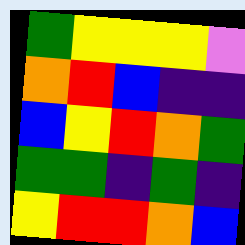[["green", "yellow", "yellow", "yellow", "violet"], ["orange", "red", "blue", "indigo", "indigo"], ["blue", "yellow", "red", "orange", "green"], ["green", "green", "indigo", "green", "indigo"], ["yellow", "red", "red", "orange", "blue"]]